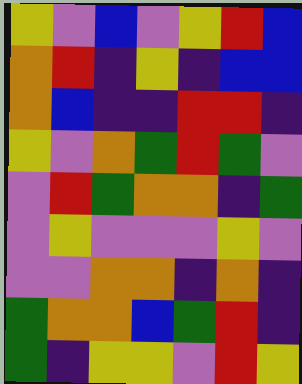[["yellow", "violet", "blue", "violet", "yellow", "red", "blue"], ["orange", "red", "indigo", "yellow", "indigo", "blue", "blue"], ["orange", "blue", "indigo", "indigo", "red", "red", "indigo"], ["yellow", "violet", "orange", "green", "red", "green", "violet"], ["violet", "red", "green", "orange", "orange", "indigo", "green"], ["violet", "yellow", "violet", "violet", "violet", "yellow", "violet"], ["violet", "violet", "orange", "orange", "indigo", "orange", "indigo"], ["green", "orange", "orange", "blue", "green", "red", "indigo"], ["green", "indigo", "yellow", "yellow", "violet", "red", "yellow"]]